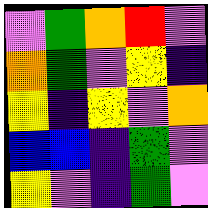[["violet", "green", "orange", "red", "violet"], ["orange", "green", "violet", "yellow", "indigo"], ["yellow", "indigo", "yellow", "violet", "orange"], ["blue", "blue", "indigo", "green", "violet"], ["yellow", "violet", "indigo", "green", "violet"]]